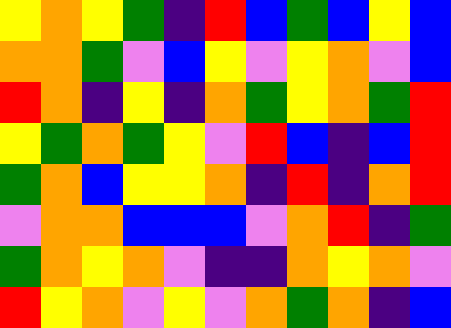[["yellow", "orange", "yellow", "green", "indigo", "red", "blue", "green", "blue", "yellow", "blue"], ["orange", "orange", "green", "violet", "blue", "yellow", "violet", "yellow", "orange", "violet", "blue"], ["red", "orange", "indigo", "yellow", "indigo", "orange", "green", "yellow", "orange", "green", "red"], ["yellow", "green", "orange", "green", "yellow", "violet", "red", "blue", "indigo", "blue", "red"], ["green", "orange", "blue", "yellow", "yellow", "orange", "indigo", "red", "indigo", "orange", "red"], ["violet", "orange", "orange", "blue", "blue", "blue", "violet", "orange", "red", "indigo", "green"], ["green", "orange", "yellow", "orange", "violet", "indigo", "indigo", "orange", "yellow", "orange", "violet"], ["red", "yellow", "orange", "violet", "yellow", "violet", "orange", "green", "orange", "indigo", "blue"]]